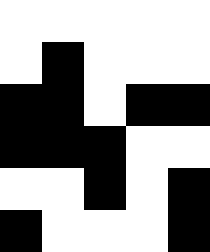[["white", "white", "white", "white", "white"], ["white", "black", "white", "white", "white"], ["black", "black", "white", "black", "black"], ["black", "black", "black", "white", "white"], ["white", "white", "black", "white", "black"], ["black", "white", "white", "white", "black"]]